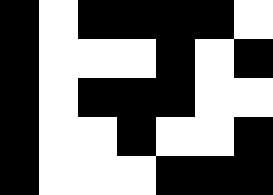[["black", "white", "black", "black", "black", "black", "white"], ["black", "white", "white", "white", "black", "white", "black"], ["black", "white", "black", "black", "black", "white", "white"], ["black", "white", "white", "black", "white", "white", "black"], ["black", "white", "white", "white", "black", "black", "black"]]